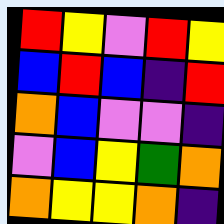[["red", "yellow", "violet", "red", "yellow"], ["blue", "red", "blue", "indigo", "red"], ["orange", "blue", "violet", "violet", "indigo"], ["violet", "blue", "yellow", "green", "orange"], ["orange", "yellow", "yellow", "orange", "indigo"]]